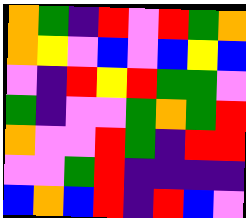[["orange", "green", "indigo", "red", "violet", "red", "green", "orange"], ["orange", "yellow", "violet", "blue", "violet", "blue", "yellow", "blue"], ["violet", "indigo", "red", "yellow", "red", "green", "green", "violet"], ["green", "indigo", "violet", "violet", "green", "orange", "green", "red"], ["orange", "violet", "violet", "red", "green", "indigo", "red", "red"], ["violet", "violet", "green", "red", "indigo", "indigo", "indigo", "indigo"], ["blue", "orange", "blue", "red", "indigo", "red", "blue", "violet"]]